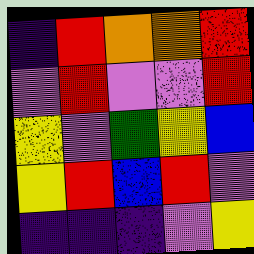[["indigo", "red", "orange", "orange", "red"], ["violet", "red", "violet", "violet", "red"], ["yellow", "violet", "green", "yellow", "blue"], ["yellow", "red", "blue", "red", "violet"], ["indigo", "indigo", "indigo", "violet", "yellow"]]